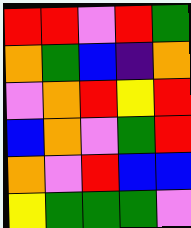[["red", "red", "violet", "red", "green"], ["orange", "green", "blue", "indigo", "orange"], ["violet", "orange", "red", "yellow", "red"], ["blue", "orange", "violet", "green", "red"], ["orange", "violet", "red", "blue", "blue"], ["yellow", "green", "green", "green", "violet"]]